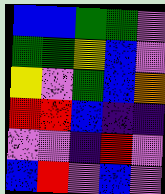[["blue", "blue", "green", "green", "violet"], ["green", "green", "yellow", "blue", "violet"], ["yellow", "violet", "green", "blue", "orange"], ["red", "red", "blue", "indigo", "indigo"], ["violet", "violet", "indigo", "red", "violet"], ["blue", "red", "violet", "blue", "violet"]]